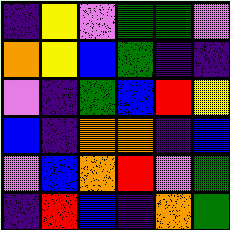[["indigo", "yellow", "violet", "green", "green", "violet"], ["orange", "yellow", "blue", "green", "indigo", "indigo"], ["violet", "indigo", "green", "blue", "red", "yellow"], ["blue", "indigo", "orange", "orange", "indigo", "blue"], ["violet", "blue", "orange", "red", "violet", "green"], ["indigo", "red", "blue", "indigo", "orange", "green"]]